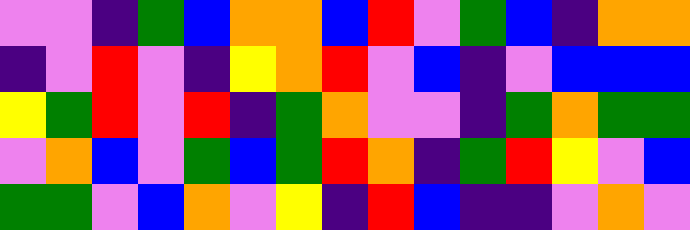[["violet", "violet", "indigo", "green", "blue", "orange", "orange", "blue", "red", "violet", "green", "blue", "indigo", "orange", "orange"], ["indigo", "violet", "red", "violet", "indigo", "yellow", "orange", "red", "violet", "blue", "indigo", "violet", "blue", "blue", "blue"], ["yellow", "green", "red", "violet", "red", "indigo", "green", "orange", "violet", "violet", "indigo", "green", "orange", "green", "green"], ["violet", "orange", "blue", "violet", "green", "blue", "green", "red", "orange", "indigo", "green", "red", "yellow", "violet", "blue"], ["green", "green", "violet", "blue", "orange", "violet", "yellow", "indigo", "red", "blue", "indigo", "indigo", "violet", "orange", "violet"]]